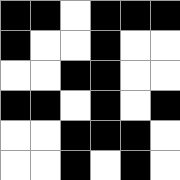[["black", "black", "white", "black", "black", "black"], ["black", "white", "white", "black", "white", "white"], ["white", "white", "black", "black", "white", "white"], ["black", "black", "white", "black", "white", "black"], ["white", "white", "black", "black", "black", "white"], ["white", "white", "black", "white", "black", "white"]]